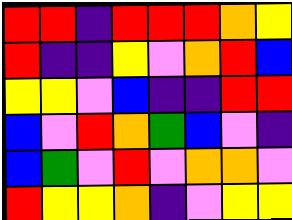[["red", "red", "indigo", "red", "red", "red", "orange", "yellow"], ["red", "indigo", "indigo", "yellow", "violet", "orange", "red", "blue"], ["yellow", "yellow", "violet", "blue", "indigo", "indigo", "red", "red"], ["blue", "violet", "red", "orange", "green", "blue", "violet", "indigo"], ["blue", "green", "violet", "red", "violet", "orange", "orange", "violet"], ["red", "yellow", "yellow", "orange", "indigo", "violet", "yellow", "yellow"]]